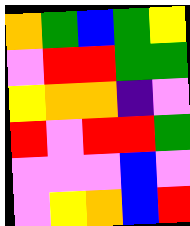[["orange", "green", "blue", "green", "yellow"], ["violet", "red", "red", "green", "green"], ["yellow", "orange", "orange", "indigo", "violet"], ["red", "violet", "red", "red", "green"], ["violet", "violet", "violet", "blue", "violet"], ["violet", "yellow", "orange", "blue", "red"]]